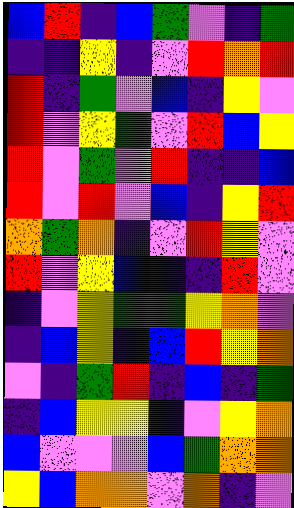[["blue", "red", "indigo", "blue", "green", "violet", "indigo", "green"], ["indigo", "indigo", "yellow", "indigo", "violet", "red", "orange", "red"], ["red", "indigo", "green", "violet", "blue", "indigo", "yellow", "violet"], ["red", "violet", "yellow", "green", "violet", "red", "blue", "yellow"], ["red", "violet", "green", "violet", "red", "indigo", "indigo", "blue"], ["red", "violet", "red", "violet", "blue", "indigo", "yellow", "red"], ["orange", "green", "orange", "indigo", "violet", "red", "yellow", "violet"], ["red", "violet", "yellow", "blue", "indigo", "indigo", "red", "violet"], ["indigo", "violet", "yellow", "green", "green", "yellow", "orange", "violet"], ["indigo", "blue", "yellow", "indigo", "blue", "red", "yellow", "orange"], ["violet", "indigo", "green", "red", "indigo", "blue", "indigo", "green"], ["indigo", "blue", "yellow", "yellow", "indigo", "violet", "yellow", "orange"], ["blue", "violet", "violet", "violet", "blue", "green", "orange", "orange"], ["yellow", "blue", "orange", "orange", "violet", "orange", "indigo", "violet"]]